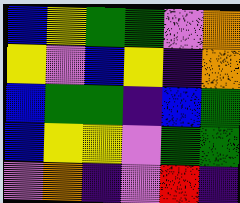[["blue", "yellow", "green", "green", "violet", "orange"], ["yellow", "violet", "blue", "yellow", "indigo", "orange"], ["blue", "green", "green", "indigo", "blue", "green"], ["blue", "yellow", "yellow", "violet", "green", "green"], ["violet", "orange", "indigo", "violet", "red", "indigo"]]